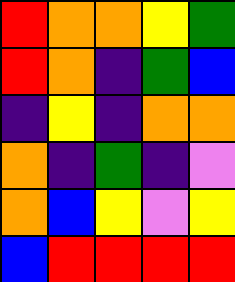[["red", "orange", "orange", "yellow", "green"], ["red", "orange", "indigo", "green", "blue"], ["indigo", "yellow", "indigo", "orange", "orange"], ["orange", "indigo", "green", "indigo", "violet"], ["orange", "blue", "yellow", "violet", "yellow"], ["blue", "red", "red", "red", "red"]]